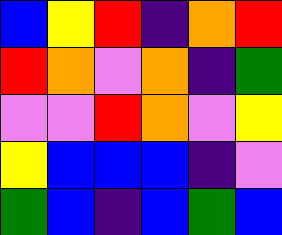[["blue", "yellow", "red", "indigo", "orange", "red"], ["red", "orange", "violet", "orange", "indigo", "green"], ["violet", "violet", "red", "orange", "violet", "yellow"], ["yellow", "blue", "blue", "blue", "indigo", "violet"], ["green", "blue", "indigo", "blue", "green", "blue"]]